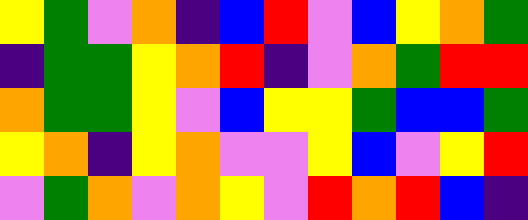[["yellow", "green", "violet", "orange", "indigo", "blue", "red", "violet", "blue", "yellow", "orange", "green"], ["indigo", "green", "green", "yellow", "orange", "red", "indigo", "violet", "orange", "green", "red", "red"], ["orange", "green", "green", "yellow", "violet", "blue", "yellow", "yellow", "green", "blue", "blue", "green"], ["yellow", "orange", "indigo", "yellow", "orange", "violet", "violet", "yellow", "blue", "violet", "yellow", "red"], ["violet", "green", "orange", "violet", "orange", "yellow", "violet", "red", "orange", "red", "blue", "indigo"]]